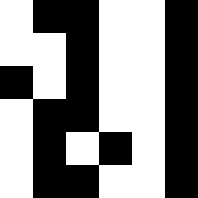[["white", "black", "black", "white", "white", "black"], ["white", "white", "black", "white", "white", "black"], ["black", "white", "black", "white", "white", "black"], ["white", "black", "black", "white", "white", "black"], ["white", "black", "white", "black", "white", "black"], ["white", "black", "black", "white", "white", "black"]]